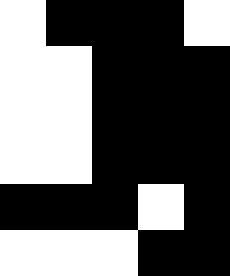[["white", "black", "black", "black", "white"], ["white", "white", "black", "black", "black"], ["white", "white", "black", "black", "black"], ["white", "white", "black", "black", "black"], ["black", "black", "black", "white", "black"], ["white", "white", "white", "black", "black"]]